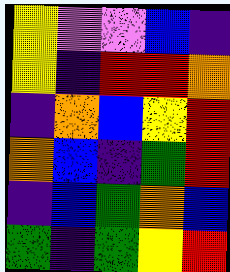[["yellow", "violet", "violet", "blue", "indigo"], ["yellow", "indigo", "red", "red", "orange"], ["indigo", "orange", "blue", "yellow", "red"], ["orange", "blue", "indigo", "green", "red"], ["indigo", "blue", "green", "orange", "blue"], ["green", "indigo", "green", "yellow", "red"]]